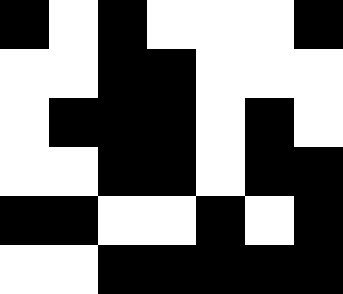[["black", "white", "black", "white", "white", "white", "black"], ["white", "white", "black", "black", "white", "white", "white"], ["white", "black", "black", "black", "white", "black", "white"], ["white", "white", "black", "black", "white", "black", "black"], ["black", "black", "white", "white", "black", "white", "black"], ["white", "white", "black", "black", "black", "black", "black"]]